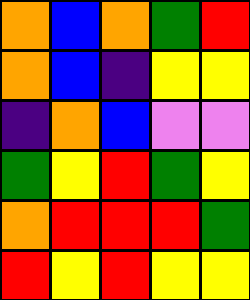[["orange", "blue", "orange", "green", "red"], ["orange", "blue", "indigo", "yellow", "yellow"], ["indigo", "orange", "blue", "violet", "violet"], ["green", "yellow", "red", "green", "yellow"], ["orange", "red", "red", "red", "green"], ["red", "yellow", "red", "yellow", "yellow"]]